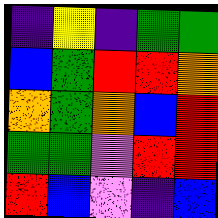[["indigo", "yellow", "indigo", "green", "green"], ["blue", "green", "red", "red", "orange"], ["orange", "green", "orange", "blue", "red"], ["green", "green", "violet", "red", "red"], ["red", "blue", "violet", "indigo", "blue"]]